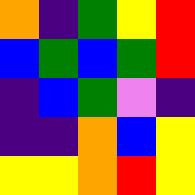[["orange", "indigo", "green", "yellow", "red"], ["blue", "green", "blue", "green", "red"], ["indigo", "blue", "green", "violet", "indigo"], ["indigo", "indigo", "orange", "blue", "yellow"], ["yellow", "yellow", "orange", "red", "yellow"]]